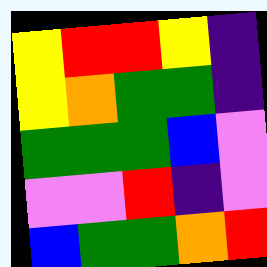[["yellow", "red", "red", "yellow", "indigo"], ["yellow", "orange", "green", "green", "indigo"], ["green", "green", "green", "blue", "violet"], ["violet", "violet", "red", "indigo", "violet"], ["blue", "green", "green", "orange", "red"]]